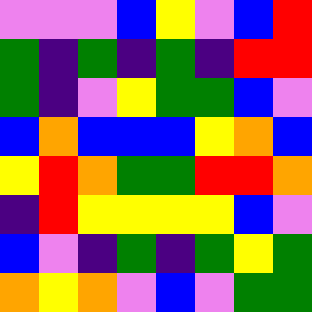[["violet", "violet", "violet", "blue", "yellow", "violet", "blue", "red"], ["green", "indigo", "green", "indigo", "green", "indigo", "red", "red"], ["green", "indigo", "violet", "yellow", "green", "green", "blue", "violet"], ["blue", "orange", "blue", "blue", "blue", "yellow", "orange", "blue"], ["yellow", "red", "orange", "green", "green", "red", "red", "orange"], ["indigo", "red", "yellow", "yellow", "yellow", "yellow", "blue", "violet"], ["blue", "violet", "indigo", "green", "indigo", "green", "yellow", "green"], ["orange", "yellow", "orange", "violet", "blue", "violet", "green", "green"]]